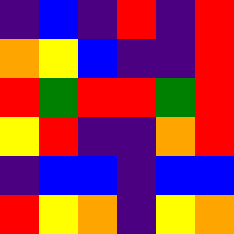[["indigo", "blue", "indigo", "red", "indigo", "red"], ["orange", "yellow", "blue", "indigo", "indigo", "red"], ["red", "green", "red", "red", "green", "red"], ["yellow", "red", "indigo", "indigo", "orange", "red"], ["indigo", "blue", "blue", "indigo", "blue", "blue"], ["red", "yellow", "orange", "indigo", "yellow", "orange"]]